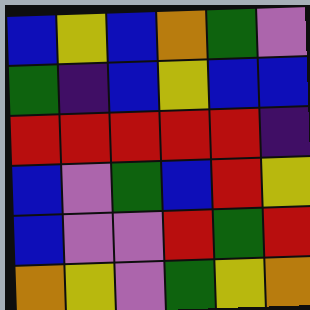[["blue", "yellow", "blue", "orange", "green", "violet"], ["green", "indigo", "blue", "yellow", "blue", "blue"], ["red", "red", "red", "red", "red", "indigo"], ["blue", "violet", "green", "blue", "red", "yellow"], ["blue", "violet", "violet", "red", "green", "red"], ["orange", "yellow", "violet", "green", "yellow", "orange"]]